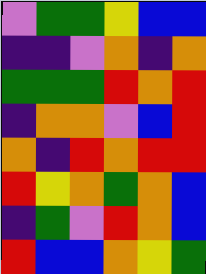[["violet", "green", "green", "yellow", "blue", "blue"], ["indigo", "indigo", "violet", "orange", "indigo", "orange"], ["green", "green", "green", "red", "orange", "red"], ["indigo", "orange", "orange", "violet", "blue", "red"], ["orange", "indigo", "red", "orange", "red", "red"], ["red", "yellow", "orange", "green", "orange", "blue"], ["indigo", "green", "violet", "red", "orange", "blue"], ["red", "blue", "blue", "orange", "yellow", "green"]]